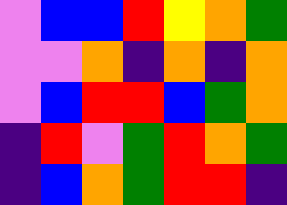[["violet", "blue", "blue", "red", "yellow", "orange", "green"], ["violet", "violet", "orange", "indigo", "orange", "indigo", "orange"], ["violet", "blue", "red", "red", "blue", "green", "orange"], ["indigo", "red", "violet", "green", "red", "orange", "green"], ["indigo", "blue", "orange", "green", "red", "red", "indigo"]]